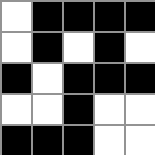[["white", "black", "black", "black", "black"], ["white", "black", "white", "black", "white"], ["black", "white", "black", "black", "black"], ["white", "white", "black", "white", "white"], ["black", "black", "black", "white", "white"]]